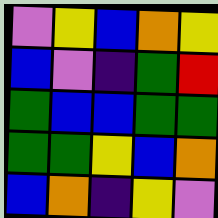[["violet", "yellow", "blue", "orange", "yellow"], ["blue", "violet", "indigo", "green", "red"], ["green", "blue", "blue", "green", "green"], ["green", "green", "yellow", "blue", "orange"], ["blue", "orange", "indigo", "yellow", "violet"]]